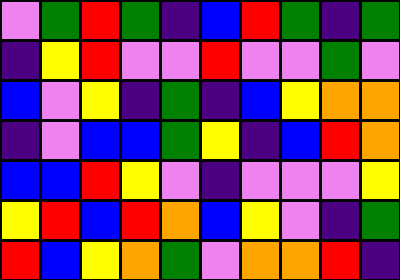[["violet", "green", "red", "green", "indigo", "blue", "red", "green", "indigo", "green"], ["indigo", "yellow", "red", "violet", "violet", "red", "violet", "violet", "green", "violet"], ["blue", "violet", "yellow", "indigo", "green", "indigo", "blue", "yellow", "orange", "orange"], ["indigo", "violet", "blue", "blue", "green", "yellow", "indigo", "blue", "red", "orange"], ["blue", "blue", "red", "yellow", "violet", "indigo", "violet", "violet", "violet", "yellow"], ["yellow", "red", "blue", "red", "orange", "blue", "yellow", "violet", "indigo", "green"], ["red", "blue", "yellow", "orange", "green", "violet", "orange", "orange", "red", "indigo"]]